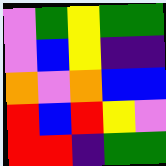[["violet", "green", "yellow", "green", "green"], ["violet", "blue", "yellow", "indigo", "indigo"], ["orange", "violet", "orange", "blue", "blue"], ["red", "blue", "red", "yellow", "violet"], ["red", "red", "indigo", "green", "green"]]